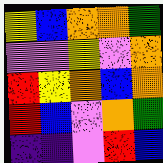[["yellow", "blue", "orange", "orange", "green"], ["violet", "violet", "yellow", "violet", "orange"], ["red", "yellow", "orange", "blue", "orange"], ["red", "blue", "violet", "orange", "green"], ["indigo", "indigo", "violet", "red", "blue"]]